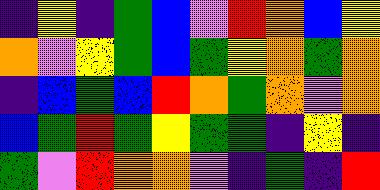[["indigo", "yellow", "indigo", "green", "blue", "violet", "red", "orange", "blue", "yellow"], ["orange", "violet", "yellow", "green", "blue", "green", "yellow", "orange", "green", "orange"], ["indigo", "blue", "green", "blue", "red", "orange", "green", "orange", "violet", "orange"], ["blue", "green", "red", "green", "yellow", "green", "green", "indigo", "yellow", "indigo"], ["green", "violet", "red", "orange", "orange", "violet", "indigo", "green", "indigo", "red"]]